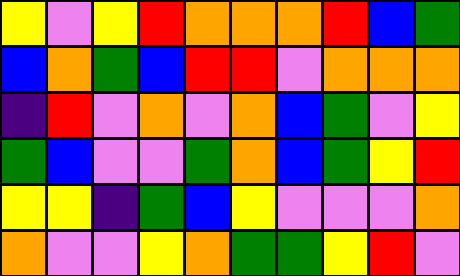[["yellow", "violet", "yellow", "red", "orange", "orange", "orange", "red", "blue", "green"], ["blue", "orange", "green", "blue", "red", "red", "violet", "orange", "orange", "orange"], ["indigo", "red", "violet", "orange", "violet", "orange", "blue", "green", "violet", "yellow"], ["green", "blue", "violet", "violet", "green", "orange", "blue", "green", "yellow", "red"], ["yellow", "yellow", "indigo", "green", "blue", "yellow", "violet", "violet", "violet", "orange"], ["orange", "violet", "violet", "yellow", "orange", "green", "green", "yellow", "red", "violet"]]